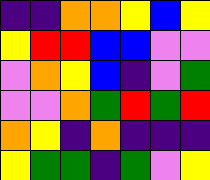[["indigo", "indigo", "orange", "orange", "yellow", "blue", "yellow"], ["yellow", "red", "red", "blue", "blue", "violet", "violet"], ["violet", "orange", "yellow", "blue", "indigo", "violet", "green"], ["violet", "violet", "orange", "green", "red", "green", "red"], ["orange", "yellow", "indigo", "orange", "indigo", "indigo", "indigo"], ["yellow", "green", "green", "indigo", "green", "violet", "yellow"]]